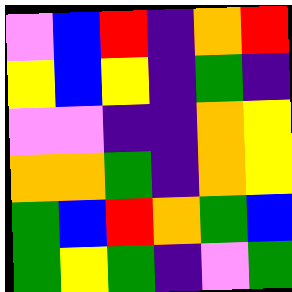[["violet", "blue", "red", "indigo", "orange", "red"], ["yellow", "blue", "yellow", "indigo", "green", "indigo"], ["violet", "violet", "indigo", "indigo", "orange", "yellow"], ["orange", "orange", "green", "indigo", "orange", "yellow"], ["green", "blue", "red", "orange", "green", "blue"], ["green", "yellow", "green", "indigo", "violet", "green"]]